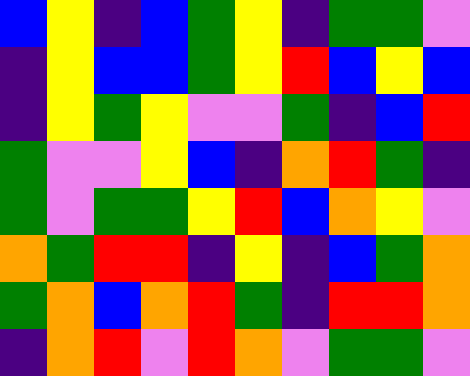[["blue", "yellow", "indigo", "blue", "green", "yellow", "indigo", "green", "green", "violet"], ["indigo", "yellow", "blue", "blue", "green", "yellow", "red", "blue", "yellow", "blue"], ["indigo", "yellow", "green", "yellow", "violet", "violet", "green", "indigo", "blue", "red"], ["green", "violet", "violet", "yellow", "blue", "indigo", "orange", "red", "green", "indigo"], ["green", "violet", "green", "green", "yellow", "red", "blue", "orange", "yellow", "violet"], ["orange", "green", "red", "red", "indigo", "yellow", "indigo", "blue", "green", "orange"], ["green", "orange", "blue", "orange", "red", "green", "indigo", "red", "red", "orange"], ["indigo", "orange", "red", "violet", "red", "orange", "violet", "green", "green", "violet"]]